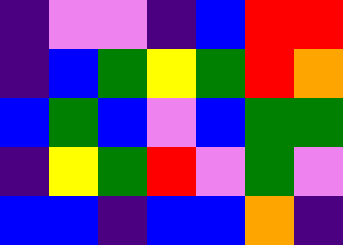[["indigo", "violet", "violet", "indigo", "blue", "red", "red"], ["indigo", "blue", "green", "yellow", "green", "red", "orange"], ["blue", "green", "blue", "violet", "blue", "green", "green"], ["indigo", "yellow", "green", "red", "violet", "green", "violet"], ["blue", "blue", "indigo", "blue", "blue", "orange", "indigo"]]